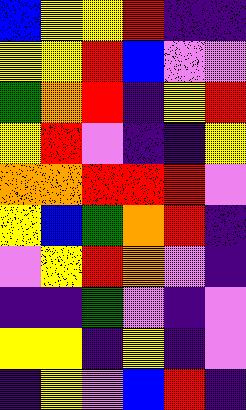[["blue", "yellow", "yellow", "red", "indigo", "indigo"], ["yellow", "yellow", "red", "blue", "violet", "violet"], ["green", "orange", "red", "indigo", "yellow", "red"], ["yellow", "red", "violet", "indigo", "indigo", "yellow"], ["orange", "orange", "red", "red", "red", "violet"], ["yellow", "blue", "green", "orange", "red", "indigo"], ["violet", "yellow", "red", "orange", "violet", "indigo"], ["indigo", "indigo", "green", "violet", "indigo", "violet"], ["yellow", "yellow", "indigo", "yellow", "indigo", "violet"], ["indigo", "yellow", "violet", "blue", "red", "indigo"]]